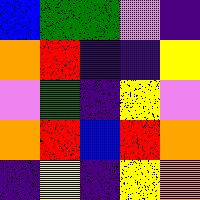[["blue", "green", "green", "violet", "indigo"], ["orange", "red", "indigo", "indigo", "yellow"], ["violet", "green", "indigo", "yellow", "violet"], ["orange", "red", "blue", "red", "orange"], ["indigo", "yellow", "indigo", "yellow", "orange"]]